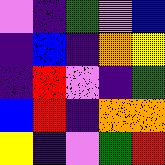[["violet", "indigo", "green", "violet", "blue"], ["indigo", "blue", "indigo", "orange", "yellow"], ["indigo", "red", "violet", "indigo", "green"], ["blue", "red", "indigo", "orange", "orange"], ["yellow", "indigo", "violet", "green", "red"]]